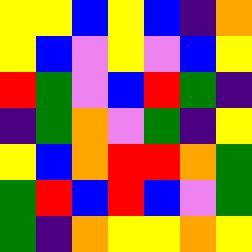[["yellow", "yellow", "blue", "yellow", "blue", "indigo", "orange"], ["yellow", "blue", "violet", "yellow", "violet", "blue", "yellow"], ["red", "green", "violet", "blue", "red", "green", "indigo"], ["indigo", "green", "orange", "violet", "green", "indigo", "yellow"], ["yellow", "blue", "orange", "red", "red", "orange", "green"], ["green", "red", "blue", "red", "blue", "violet", "green"], ["green", "indigo", "orange", "yellow", "yellow", "orange", "yellow"]]